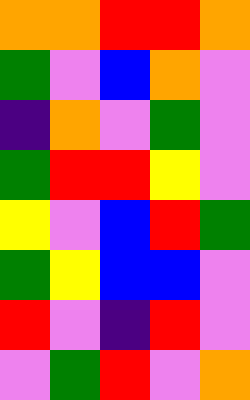[["orange", "orange", "red", "red", "orange"], ["green", "violet", "blue", "orange", "violet"], ["indigo", "orange", "violet", "green", "violet"], ["green", "red", "red", "yellow", "violet"], ["yellow", "violet", "blue", "red", "green"], ["green", "yellow", "blue", "blue", "violet"], ["red", "violet", "indigo", "red", "violet"], ["violet", "green", "red", "violet", "orange"]]